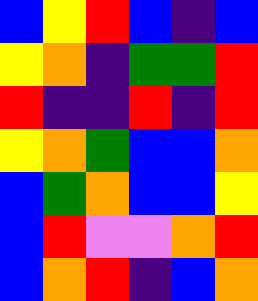[["blue", "yellow", "red", "blue", "indigo", "blue"], ["yellow", "orange", "indigo", "green", "green", "red"], ["red", "indigo", "indigo", "red", "indigo", "red"], ["yellow", "orange", "green", "blue", "blue", "orange"], ["blue", "green", "orange", "blue", "blue", "yellow"], ["blue", "red", "violet", "violet", "orange", "red"], ["blue", "orange", "red", "indigo", "blue", "orange"]]